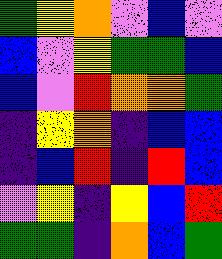[["green", "yellow", "orange", "violet", "blue", "violet"], ["blue", "violet", "yellow", "green", "green", "blue"], ["blue", "violet", "red", "orange", "orange", "green"], ["indigo", "yellow", "orange", "indigo", "blue", "blue"], ["indigo", "blue", "red", "indigo", "red", "blue"], ["violet", "yellow", "indigo", "yellow", "blue", "red"], ["green", "green", "indigo", "orange", "blue", "green"]]